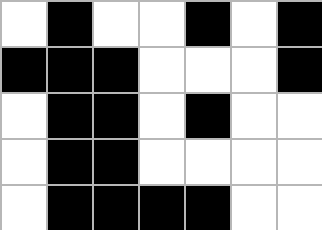[["white", "black", "white", "white", "black", "white", "black"], ["black", "black", "black", "white", "white", "white", "black"], ["white", "black", "black", "white", "black", "white", "white"], ["white", "black", "black", "white", "white", "white", "white"], ["white", "black", "black", "black", "black", "white", "white"]]